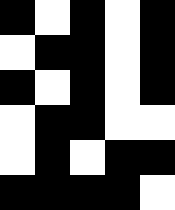[["black", "white", "black", "white", "black"], ["white", "black", "black", "white", "black"], ["black", "white", "black", "white", "black"], ["white", "black", "black", "white", "white"], ["white", "black", "white", "black", "black"], ["black", "black", "black", "black", "white"]]